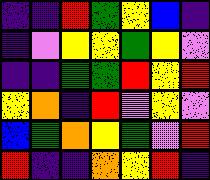[["indigo", "indigo", "red", "green", "yellow", "blue", "indigo"], ["indigo", "violet", "yellow", "yellow", "green", "yellow", "violet"], ["indigo", "indigo", "green", "green", "red", "yellow", "red"], ["yellow", "orange", "indigo", "red", "violet", "yellow", "violet"], ["blue", "green", "orange", "yellow", "green", "violet", "red"], ["red", "indigo", "indigo", "orange", "yellow", "red", "indigo"]]